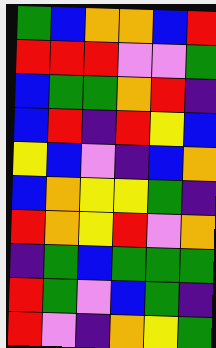[["green", "blue", "orange", "orange", "blue", "red"], ["red", "red", "red", "violet", "violet", "green"], ["blue", "green", "green", "orange", "red", "indigo"], ["blue", "red", "indigo", "red", "yellow", "blue"], ["yellow", "blue", "violet", "indigo", "blue", "orange"], ["blue", "orange", "yellow", "yellow", "green", "indigo"], ["red", "orange", "yellow", "red", "violet", "orange"], ["indigo", "green", "blue", "green", "green", "green"], ["red", "green", "violet", "blue", "green", "indigo"], ["red", "violet", "indigo", "orange", "yellow", "green"]]